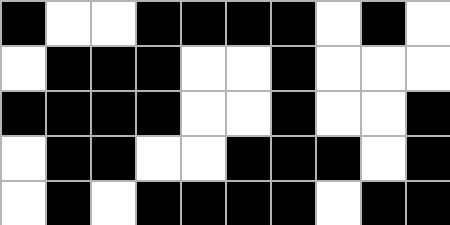[["black", "white", "white", "black", "black", "black", "black", "white", "black", "white"], ["white", "black", "black", "black", "white", "white", "black", "white", "white", "white"], ["black", "black", "black", "black", "white", "white", "black", "white", "white", "black"], ["white", "black", "black", "white", "white", "black", "black", "black", "white", "black"], ["white", "black", "white", "black", "black", "black", "black", "white", "black", "black"]]